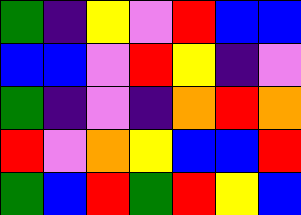[["green", "indigo", "yellow", "violet", "red", "blue", "blue"], ["blue", "blue", "violet", "red", "yellow", "indigo", "violet"], ["green", "indigo", "violet", "indigo", "orange", "red", "orange"], ["red", "violet", "orange", "yellow", "blue", "blue", "red"], ["green", "blue", "red", "green", "red", "yellow", "blue"]]